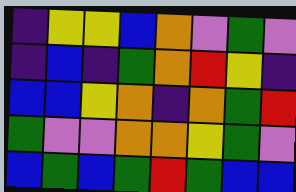[["indigo", "yellow", "yellow", "blue", "orange", "violet", "green", "violet"], ["indigo", "blue", "indigo", "green", "orange", "red", "yellow", "indigo"], ["blue", "blue", "yellow", "orange", "indigo", "orange", "green", "red"], ["green", "violet", "violet", "orange", "orange", "yellow", "green", "violet"], ["blue", "green", "blue", "green", "red", "green", "blue", "blue"]]